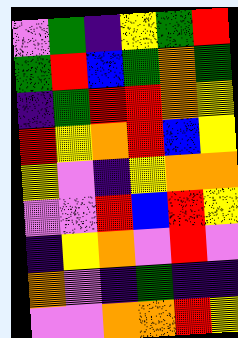[["violet", "green", "indigo", "yellow", "green", "red"], ["green", "red", "blue", "green", "orange", "green"], ["indigo", "green", "red", "red", "orange", "yellow"], ["red", "yellow", "orange", "red", "blue", "yellow"], ["yellow", "violet", "indigo", "yellow", "orange", "orange"], ["violet", "violet", "red", "blue", "red", "yellow"], ["indigo", "yellow", "orange", "violet", "red", "violet"], ["orange", "violet", "indigo", "green", "indigo", "indigo"], ["violet", "violet", "orange", "orange", "red", "yellow"]]